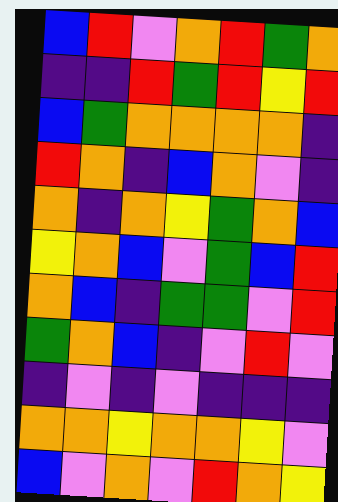[["blue", "red", "violet", "orange", "red", "green", "orange"], ["indigo", "indigo", "red", "green", "red", "yellow", "red"], ["blue", "green", "orange", "orange", "orange", "orange", "indigo"], ["red", "orange", "indigo", "blue", "orange", "violet", "indigo"], ["orange", "indigo", "orange", "yellow", "green", "orange", "blue"], ["yellow", "orange", "blue", "violet", "green", "blue", "red"], ["orange", "blue", "indigo", "green", "green", "violet", "red"], ["green", "orange", "blue", "indigo", "violet", "red", "violet"], ["indigo", "violet", "indigo", "violet", "indigo", "indigo", "indigo"], ["orange", "orange", "yellow", "orange", "orange", "yellow", "violet"], ["blue", "violet", "orange", "violet", "red", "orange", "yellow"]]